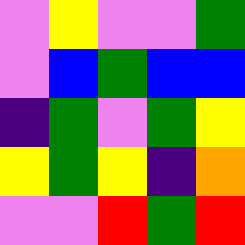[["violet", "yellow", "violet", "violet", "green"], ["violet", "blue", "green", "blue", "blue"], ["indigo", "green", "violet", "green", "yellow"], ["yellow", "green", "yellow", "indigo", "orange"], ["violet", "violet", "red", "green", "red"]]